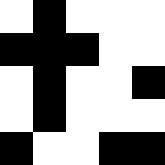[["white", "black", "white", "white", "white"], ["black", "black", "black", "white", "white"], ["white", "black", "white", "white", "black"], ["white", "black", "white", "white", "white"], ["black", "white", "white", "black", "black"]]